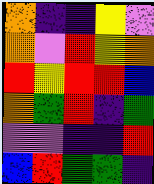[["orange", "indigo", "indigo", "yellow", "violet"], ["orange", "violet", "red", "yellow", "orange"], ["red", "yellow", "red", "red", "blue"], ["orange", "green", "red", "indigo", "green"], ["violet", "violet", "indigo", "indigo", "red"], ["blue", "red", "green", "green", "indigo"]]